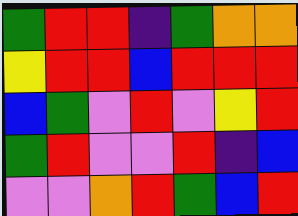[["green", "red", "red", "indigo", "green", "orange", "orange"], ["yellow", "red", "red", "blue", "red", "red", "red"], ["blue", "green", "violet", "red", "violet", "yellow", "red"], ["green", "red", "violet", "violet", "red", "indigo", "blue"], ["violet", "violet", "orange", "red", "green", "blue", "red"]]